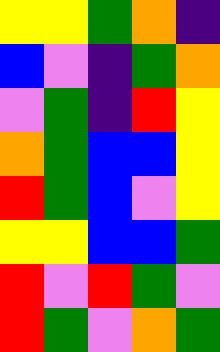[["yellow", "yellow", "green", "orange", "indigo"], ["blue", "violet", "indigo", "green", "orange"], ["violet", "green", "indigo", "red", "yellow"], ["orange", "green", "blue", "blue", "yellow"], ["red", "green", "blue", "violet", "yellow"], ["yellow", "yellow", "blue", "blue", "green"], ["red", "violet", "red", "green", "violet"], ["red", "green", "violet", "orange", "green"]]